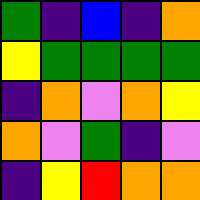[["green", "indigo", "blue", "indigo", "orange"], ["yellow", "green", "green", "green", "green"], ["indigo", "orange", "violet", "orange", "yellow"], ["orange", "violet", "green", "indigo", "violet"], ["indigo", "yellow", "red", "orange", "orange"]]